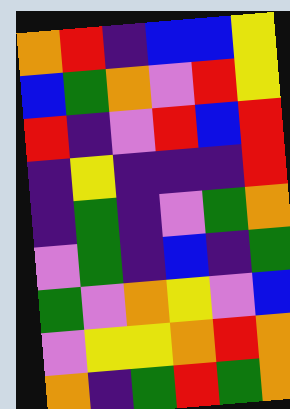[["orange", "red", "indigo", "blue", "blue", "yellow"], ["blue", "green", "orange", "violet", "red", "yellow"], ["red", "indigo", "violet", "red", "blue", "red"], ["indigo", "yellow", "indigo", "indigo", "indigo", "red"], ["indigo", "green", "indigo", "violet", "green", "orange"], ["violet", "green", "indigo", "blue", "indigo", "green"], ["green", "violet", "orange", "yellow", "violet", "blue"], ["violet", "yellow", "yellow", "orange", "red", "orange"], ["orange", "indigo", "green", "red", "green", "orange"]]